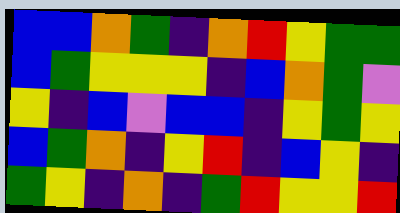[["blue", "blue", "orange", "green", "indigo", "orange", "red", "yellow", "green", "green"], ["blue", "green", "yellow", "yellow", "yellow", "indigo", "blue", "orange", "green", "violet"], ["yellow", "indigo", "blue", "violet", "blue", "blue", "indigo", "yellow", "green", "yellow"], ["blue", "green", "orange", "indigo", "yellow", "red", "indigo", "blue", "yellow", "indigo"], ["green", "yellow", "indigo", "orange", "indigo", "green", "red", "yellow", "yellow", "red"]]